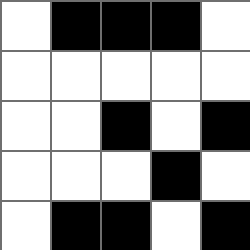[["white", "black", "black", "black", "white"], ["white", "white", "white", "white", "white"], ["white", "white", "black", "white", "black"], ["white", "white", "white", "black", "white"], ["white", "black", "black", "white", "black"]]